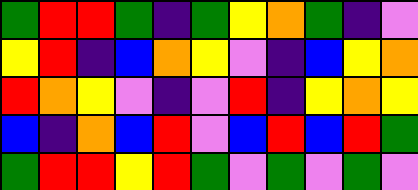[["green", "red", "red", "green", "indigo", "green", "yellow", "orange", "green", "indigo", "violet"], ["yellow", "red", "indigo", "blue", "orange", "yellow", "violet", "indigo", "blue", "yellow", "orange"], ["red", "orange", "yellow", "violet", "indigo", "violet", "red", "indigo", "yellow", "orange", "yellow"], ["blue", "indigo", "orange", "blue", "red", "violet", "blue", "red", "blue", "red", "green"], ["green", "red", "red", "yellow", "red", "green", "violet", "green", "violet", "green", "violet"]]